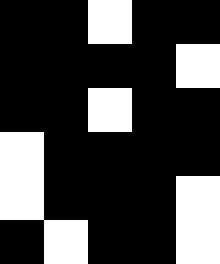[["black", "black", "white", "black", "black"], ["black", "black", "black", "black", "white"], ["black", "black", "white", "black", "black"], ["white", "black", "black", "black", "black"], ["white", "black", "black", "black", "white"], ["black", "white", "black", "black", "white"]]